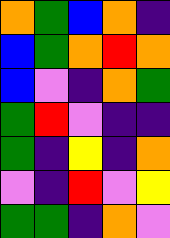[["orange", "green", "blue", "orange", "indigo"], ["blue", "green", "orange", "red", "orange"], ["blue", "violet", "indigo", "orange", "green"], ["green", "red", "violet", "indigo", "indigo"], ["green", "indigo", "yellow", "indigo", "orange"], ["violet", "indigo", "red", "violet", "yellow"], ["green", "green", "indigo", "orange", "violet"]]